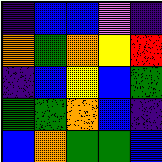[["indigo", "blue", "blue", "violet", "indigo"], ["orange", "green", "orange", "yellow", "red"], ["indigo", "blue", "yellow", "blue", "green"], ["green", "green", "orange", "blue", "indigo"], ["blue", "orange", "green", "green", "blue"]]